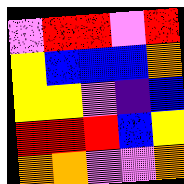[["violet", "red", "red", "violet", "red"], ["yellow", "blue", "blue", "blue", "orange"], ["yellow", "yellow", "violet", "indigo", "blue"], ["red", "red", "red", "blue", "yellow"], ["orange", "orange", "violet", "violet", "orange"]]